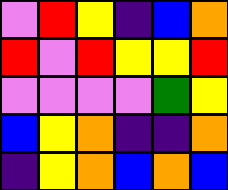[["violet", "red", "yellow", "indigo", "blue", "orange"], ["red", "violet", "red", "yellow", "yellow", "red"], ["violet", "violet", "violet", "violet", "green", "yellow"], ["blue", "yellow", "orange", "indigo", "indigo", "orange"], ["indigo", "yellow", "orange", "blue", "orange", "blue"]]